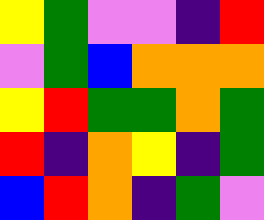[["yellow", "green", "violet", "violet", "indigo", "red"], ["violet", "green", "blue", "orange", "orange", "orange"], ["yellow", "red", "green", "green", "orange", "green"], ["red", "indigo", "orange", "yellow", "indigo", "green"], ["blue", "red", "orange", "indigo", "green", "violet"]]